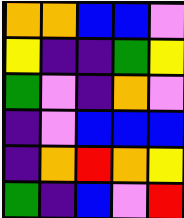[["orange", "orange", "blue", "blue", "violet"], ["yellow", "indigo", "indigo", "green", "yellow"], ["green", "violet", "indigo", "orange", "violet"], ["indigo", "violet", "blue", "blue", "blue"], ["indigo", "orange", "red", "orange", "yellow"], ["green", "indigo", "blue", "violet", "red"]]